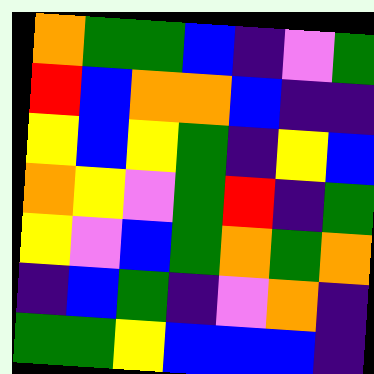[["orange", "green", "green", "blue", "indigo", "violet", "green"], ["red", "blue", "orange", "orange", "blue", "indigo", "indigo"], ["yellow", "blue", "yellow", "green", "indigo", "yellow", "blue"], ["orange", "yellow", "violet", "green", "red", "indigo", "green"], ["yellow", "violet", "blue", "green", "orange", "green", "orange"], ["indigo", "blue", "green", "indigo", "violet", "orange", "indigo"], ["green", "green", "yellow", "blue", "blue", "blue", "indigo"]]